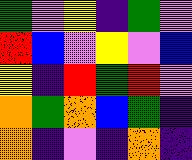[["green", "violet", "yellow", "indigo", "green", "violet"], ["red", "blue", "violet", "yellow", "violet", "blue"], ["yellow", "indigo", "red", "green", "red", "violet"], ["orange", "green", "orange", "blue", "green", "indigo"], ["orange", "indigo", "violet", "indigo", "orange", "indigo"]]